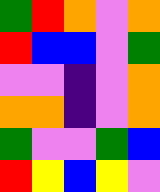[["green", "red", "orange", "violet", "orange"], ["red", "blue", "blue", "violet", "green"], ["violet", "violet", "indigo", "violet", "orange"], ["orange", "orange", "indigo", "violet", "orange"], ["green", "violet", "violet", "green", "blue"], ["red", "yellow", "blue", "yellow", "violet"]]